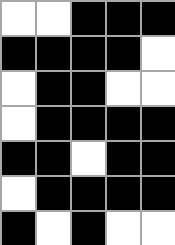[["white", "white", "black", "black", "black"], ["black", "black", "black", "black", "white"], ["white", "black", "black", "white", "white"], ["white", "black", "black", "black", "black"], ["black", "black", "white", "black", "black"], ["white", "black", "black", "black", "black"], ["black", "white", "black", "white", "white"]]